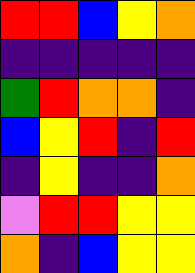[["red", "red", "blue", "yellow", "orange"], ["indigo", "indigo", "indigo", "indigo", "indigo"], ["green", "red", "orange", "orange", "indigo"], ["blue", "yellow", "red", "indigo", "red"], ["indigo", "yellow", "indigo", "indigo", "orange"], ["violet", "red", "red", "yellow", "yellow"], ["orange", "indigo", "blue", "yellow", "yellow"]]